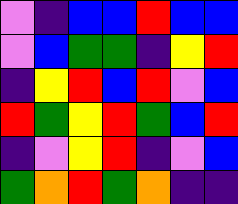[["violet", "indigo", "blue", "blue", "red", "blue", "blue"], ["violet", "blue", "green", "green", "indigo", "yellow", "red"], ["indigo", "yellow", "red", "blue", "red", "violet", "blue"], ["red", "green", "yellow", "red", "green", "blue", "red"], ["indigo", "violet", "yellow", "red", "indigo", "violet", "blue"], ["green", "orange", "red", "green", "orange", "indigo", "indigo"]]